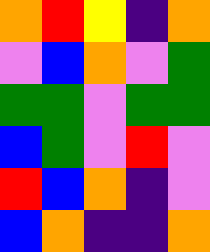[["orange", "red", "yellow", "indigo", "orange"], ["violet", "blue", "orange", "violet", "green"], ["green", "green", "violet", "green", "green"], ["blue", "green", "violet", "red", "violet"], ["red", "blue", "orange", "indigo", "violet"], ["blue", "orange", "indigo", "indigo", "orange"]]